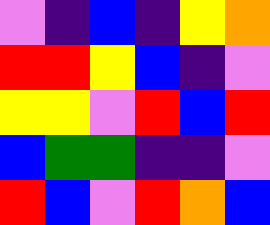[["violet", "indigo", "blue", "indigo", "yellow", "orange"], ["red", "red", "yellow", "blue", "indigo", "violet"], ["yellow", "yellow", "violet", "red", "blue", "red"], ["blue", "green", "green", "indigo", "indigo", "violet"], ["red", "blue", "violet", "red", "orange", "blue"]]